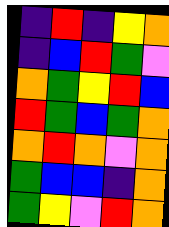[["indigo", "red", "indigo", "yellow", "orange"], ["indigo", "blue", "red", "green", "violet"], ["orange", "green", "yellow", "red", "blue"], ["red", "green", "blue", "green", "orange"], ["orange", "red", "orange", "violet", "orange"], ["green", "blue", "blue", "indigo", "orange"], ["green", "yellow", "violet", "red", "orange"]]